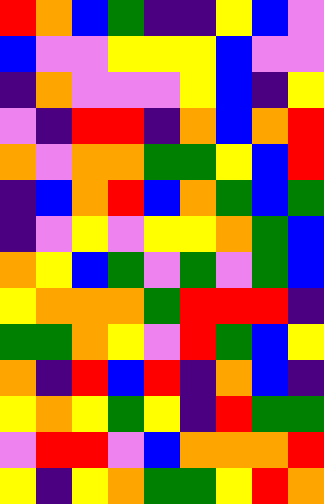[["red", "orange", "blue", "green", "indigo", "indigo", "yellow", "blue", "violet"], ["blue", "violet", "violet", "yellow", "yellow", "yellow", "blue", "violet", "violet"], ["indigo", "orange", "violet", "violet", "violet", "yellow", "blue", "indigo", "yellow"], ["violet", "indigo", "red", "red", "indigo", "orange", "blue", "orange", "red"], ["orange", "violet", "orange", "orange", "green", "green", "yellow", "blue", "red"], ["indigo", "blue", "orange", "red", "blue", "orange", "green", "blue", "green"], ["indigo", "violet", "yellow", "violet", "yellow", "yellow", "orange", "green", "blue"], ["orange", "yellow", "blue", "green", "violet", "green", "violet", "green", "blue"], ["yellow", "orange", "orange", "orange", "green", "red", "red", "red", "indigo"], ["green", "green", "orange", "yellow", "violet", "red", "green", "blue", "yellow"], ["orange", "indigo", "red", "blue", "red", "indigo", "orange", "blue", "indigo"], ["yellow", "orange", "yellow", "green", "yellow", "indigo", "red", "green", "green"], ["violet", "red", "red", "violet", "blue", "orange", "orange", "orange", "red"], ["yellow", "indigo", "yellow", "orange", "green", "green", "yellow", "red", "orange"]]